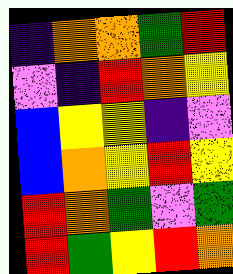[["indigo", "orange", "orange", "green", "red"], ["violet", "indigo", "red", "orange", "yellow"], ["blue", "yellow", "yellow", "indigo", "violet"], ["blue", "orange", "yellow", "red", "yellow"], ["red", "orange", "green", "violet", "green"], ["red", "green", "yellow", "red", "orange"]]